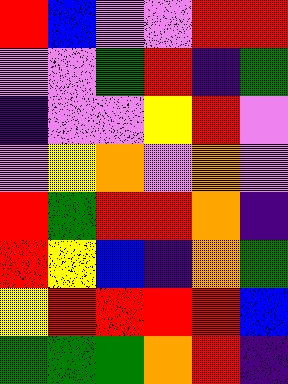[["red", "blue", "violet", "violet", "red", "red"], ["violet", "violet", "green", "red", "indigo", "green"], ["indigo", "violet", "violet", "yellow", "red", "violet"], ["violet", "yellow", "orange", "violet", "orange", "violet"], ["red", "green", "red", "red", "orange", "indigo"], ["red", "yellow", "blue", "indigo", "orange", "green"], ["yellow", "red", "red", "red", "red", "blue"], ["green", "green", "green", "orange", "red", "indigo"]]